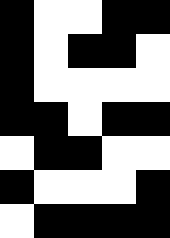[["black", "white", "white", "black", "black"], ["black", "white", "black", "black", "white"], ["black", "white", "white", "white", "white"], ["black", "black", "white", "black", "black"], ["white", "black", "black", "white", "white"], ["black", "white", "white", "white", "black"], ["white", "black", "black", "black", "black"]]